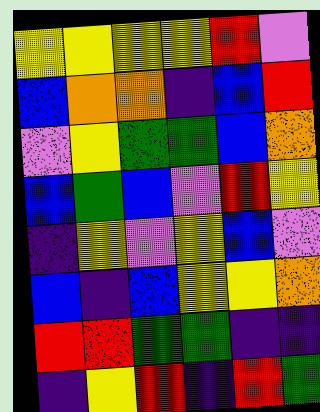[["yellow", "yellow", "yellow", "yellow", "red", "violet"], ["blue", "orange", "orange", "indigo", "blue", "red"], ["violet", "yellow", "green", "green", "blue", "orange"], ["blue", "green", "blue", "violet", "red", "yellow"], ["indigo", "yellow", "violet", "yellow", "blue", "violet"], ["blue", "indigo", "blue", "yellow", "yellow", "orange"], ["red", "red", "green", "green", "indigo", "indigo"], ["indigo", "yellow", "red", "indigo", "red", "green"]]